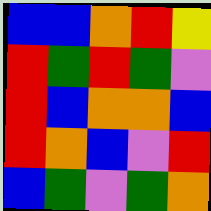[["blue", "blue", "orange", "red", "yellow"], ["red", "green", "red", "green", "violet"], ["red", "blue", "orange", "orange", "blue"], ["red", "orange", "blue", "violet", "red"], ["blue", "green", "violet", "green", "orange"]]